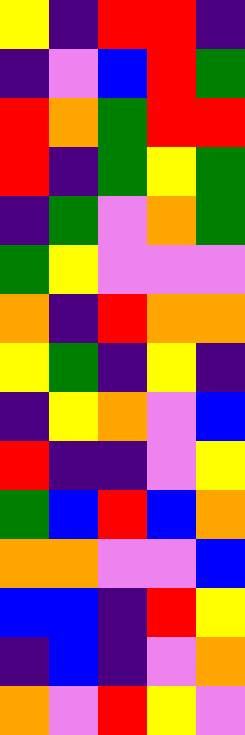[["yellow", "indigo", "red", "red", "indigo"], ["indigo", "violet", "blue", "red", "green"], ["red", "orange", "green", "red", "red"], ["red", "indigo", "green", "yellow", "green"], ["indigo", "green", "violet", "orange", "green"], ["green", "yellow", "violet", "violet", "violet"], ["orange", "indigo", "red", "orange", "orange"], ["yellow", "green", "indigo", "yellow", "indigo"], ["indigo", "yellow", "orange", "violet", "blue"], ["red", "indigo", "indigo", "violet", "yellow"], ["green", "blue", "red", "blue", "orange"], ["orange", "orange", "violet", "violet", "blue"], ["blue", "blue", "indigo", "red", "yellow"], ["indigo", "blue", "indigo", "violet", "orange"], ["orange", "violet", "red", "yellow", "violet"]]